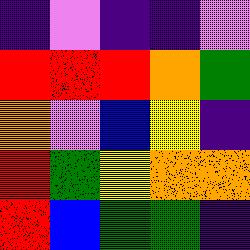[["indigo", "violet", "indigo", "indigo", "violet"], ["red", "red", "red", "orange", "green"], ["orange", "violet", "blue", "yellow", "indigo"], ["red", "green", "yellow", "orange", "orange"], ["red", "blue", "green", "green", "indigo"]]